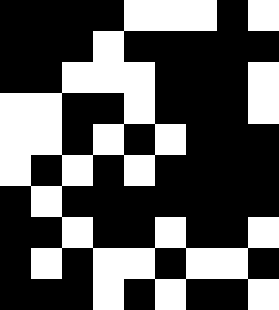[["black", "black", "black", "black", "white", "white", "white", "black", "white"], ["black", "black", "black", "white", "black", "black", "black", "black", "black"], ["black", "black", "white", "white", "white", "black", "black", "black", "white"], ["white", "white", "black", "black", "white", "black", "black", "black", "white"], ["white", "white", "black", "white", "black", "white", "black", "black", "black"], ["white", "black", "white", "black", "white", "black", "black", "black", "black"], ["black", "white", "black", "black", "black", "black", "black", "black", "black"], ["black", "black", "white", "black", "black", "white", "black", "black", "white"], ["black", "white", "black", "white", "white", "black", "white", "white", "black"], ["black", "black", "black", "white", "black", "white", "black", "black", "white"]]